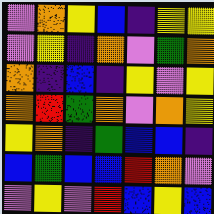[["violet", "orange", "yellow", "blue", "indigo", "yellow", "yellow"], ["violet", "yellow", "indigo", "orange", "violet", "green", "orange"], ["orange", "indigo", "blue", "indigo", "yellow", "violet", "yellow"], ["orange", "red", "green", "orange", "violet", "orange", "yellow"], ["yellow", "orange", "indigo", "green", "blue", "blue", "indigo"], ["blue", "green", "blue", "blue", "red", "orange", "violet"], ["violet", "yellow", "violet", "red", "blue", "yellow", "blue"]]